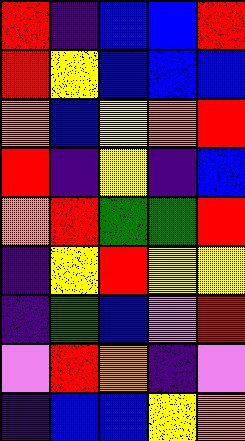[["red", "indigo", "blue", "blue", "red"], ["red", "yellow", "blue", "blue", "blue"], ["orange", "blue", "yellow", "orange", "red"], ["red", "indigo", "yellow", "indigo", "blue"], ["orange", "red", "green", "green", "red"], ["indigo", "yellow", "red", "yellow", "yellow"], ["indigo", "green", "blue", "violet", "red"], ["violet", "red", "orange", "indigo", "violet"], ["indigo", "blue", "blue", "yellow", "orange"]]